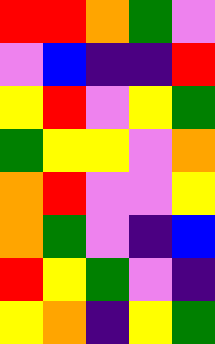[["red", "red", "orange", "green", "violet"], ["violet", "blue", "indigo", "indigo", "red"], ["yellow", "red", "violet", "yellow", "green"], ["green", "yellow", "yellow", "violet", "orange"], ["orange", "red", "violet", "violet", "yellow"], ["orange", "green", "violet", "indigo", "blue"], ["red", "yellow", "green", "violet", "indigo"], ["yellow", "orange", "indigo", "yellow", "green"]]